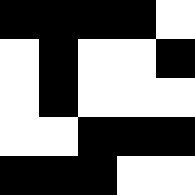[["black", "black", "black", "black", "white"], ["white", "black", "white", "white", "black"], ["white", "black", "white", "white", "white"], ["white", "white", "black", "black", "black"], ["black", "black", "black", "white", "white"]]